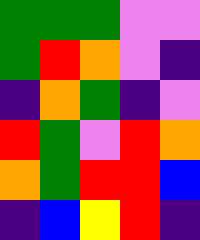[["green", "green", "green", "violet", "violet"], ["green", "red", "orange", "violet", "indigo"], ["indigo", "orange", "green", "indigo", "violet"], ["red", "green", "violet", "red", "orange"], ["orange", "green", "red", "red", "blue"], ["indigo", "blue", "yellow", "red", "indigo"]]